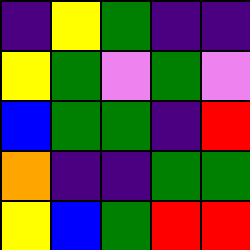[["indigo", "yellow", "green", "indigo", "indigo"], ["yellow", "green", "violet", "green", "violet"], ["blue", "green", "green", "indigo", "red"], ["orange", "indigo", "indigo", "green", "green"], ["yellow", "blue", "green", "red", "red"]]